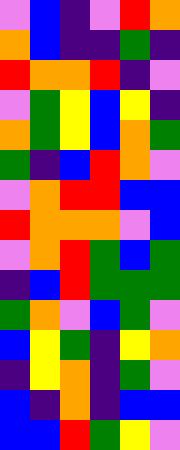[["violet", "blue", "indigo", "violet", "red", "orange"], ["orange", "blue", "indigo", "indigo", "green", "indigo"], ["red", "orange", "orange", "red", "indigo", "violet"], ["violet", "green", "yellow", "blue", "yellow", "indigo"], ["orange", "green", "yellow", "blue", "orange", "green"], ["green", "indigo", "blue", "red", "orange", "violet"], ["violet", "orange", "red", "red", "blue", "blue"], ["red", "orange", "orange", "orange", "violet", "blue"], ["violet", "orange", "red", "green", "blue", "green"], ["indigo", "blue", "red", "green", "green", "green"], ["green", "orange", "violet", "blue", "green", "violet"], ["blue", "yellow", "green", "indigo", "yellow", "orange"], ["indigo", "yellow", "orange", "indigo", "green", "violet"], ["blue", "indigo", "orange", "indigo", "blue", "blue"], ["blue", "blue", "red", "green", "yellow", "violet"]]